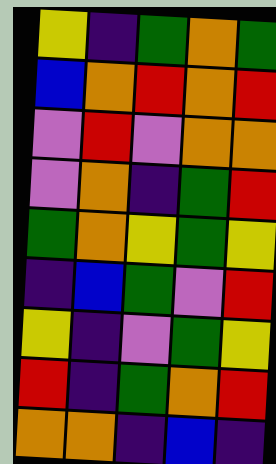[["yellow", "indigo", "green", "orange", "green"], ["blue", "orange", "red", "orange", "red"], ["violet", "red", "violet", "orange", "orange"], ["violet", "orange", "indigo", "green", "red"], ["green", "orange", "yellow", "green", "yellow"], ["indigo", "blue", "green", "violet", "red"], ["yellow", "indigo", "violet", "green", "yellow"], ["red", "indigo", "green", "orange", "red"], ["orange", "orange", "indigo", "blue", "indigo"]]